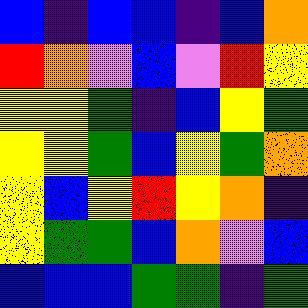[["blue", "indigo", "blue", "blue", "indigo", "blue", "orange"], ["red", "orange", "violet", "blue", "violet", "red", "yellow"], ["yellow", "yellow", "green", "indigo", "blue", "yellow", "green"], ["yellow", "yellow", "green", "blue", "yellow", "green", "orange"], ["yellow", "blue", "yellow", "red", "yellow", "orange", "indigo"], ["yellow", "green", "green", "blue", "orange", "violet", "blue"], ["blue", "blue", "blue", "green", "green", "indigo", "green"]]